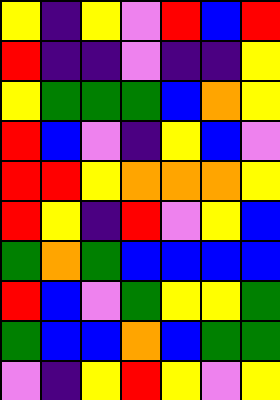[["yellow", "indigo", "yellow", "violet", "red", "blue", "red"], ["red", "indigo", "indigo", "violet", "indigo", "indigo", "yellow"], ["yellow", "green", "green", "green", "blue", "orange", "yellow"], ["red", "blue", "violet", "indigo", "yellow", "blue", "violet"], ["red", "red", "yellow", "orange", "orange", "orange", "yellow"], ["red", "yellow", "indigo", "red", "violet", "yellow", "blue"], ["green", "orange", "green", "blue", "blue", "blue", "blue"], ["red", "blue", "violet", "green", "yellow", "yellow", "green"], ["green", "blue", "blue", "orange", "blue", "green", "green"], ["violet", "indigo", "yellow", "red", "yellow", "violet", "yellow"]]